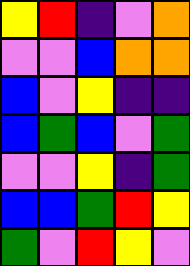[["yellow", "red", "indigo", "violet", "orange"], ["violet", "violet", "blue", "orange", "orange"], ["blue", "violet", "yellow", "indigo", "indigo"], ["blue", "green", "blue", "violet", "green"], ["violet", "violet", "yellow", "indigo", "green"], ["blue", "blue", "green", "red", "yellow"], ["green", "violet", "red", "yellow", "violet"]]